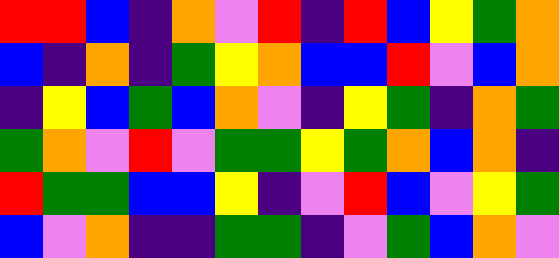[["red", "red", "blue", "indigo", "orange", "violet", "red", "indigo", "red", "blue", "yellow", "green", "orange"], ["blue", "indigo", "orange", "indigo", "green", "yellow", "orange", "blue", "blue", "red", "violet", "blue", "orange"], ["indigo", "yellow", "blue", "green", "blue", "orange", "violet", "indigo", "yellow", "green", "indigo", "orange", "green"], ["green", "orange", "violet", "red", "violet", "green", "green", "yellow", "green", "orange", "blue", "orange", "indigo"], ["red", "green", "green", "blue", "blue", "yellow", "indigo", "violet", "red", "blue", "violet", "yellow", "green"], ["blue", "violet", "orange", "indigo", "indigo", "green", "green", "indigo", "violet", "green", "blue", "orange", "violet"]]